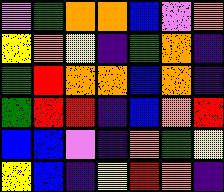[["violet", "green", "orange", "orange", "blue", "violet", "orange"], ["yellow", "orange", "yellow", "indigo", "green", "orange", "indigo"], ["green", "red", "orange", "orange", "blue", "orange", "indigo"], ["green", "red", "red", "indigo", "blue", "orange", "red"], ["blue", "blue", "violet", "indigo", "orange", "green", "yellow"], ["yellow", "blue", "indigo", "yellow", "red", "orange", "indigo"]]